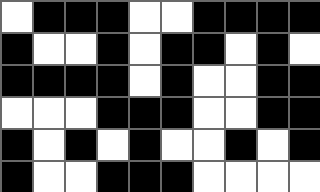[["white", "black", "black", "black", "white", "white", "black", "black", "black", "black"], ["black", "white", "white", "black", "white", "black", "black", "white", "black", "white"], ["black", "black", "black", "black", "white", "black", "white", "white", "black", "black"], ["white", "white", "white", "black", "black", "black", "white", "white", "black", "black"], ["black", "white", "black", "white", "black", "white", "white", "black", "white", "black"], ["black", "white", "white", "black", "black", "black", "white", "white", "white", "white"]]